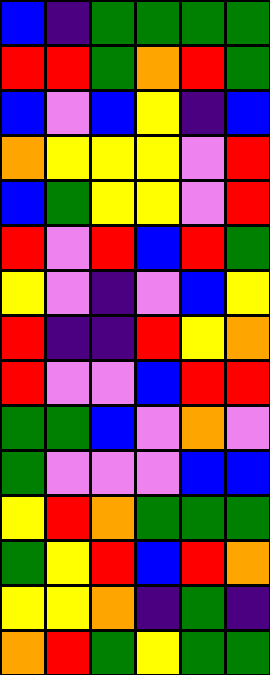[["blue", "indigo", "green", "green", "green", "green"], ["red", "red", "green", "orange", "red", "green"], ["blue", "violet", "blue", "yellow", "indigo", "blue"], ["orange", "yellow", "yellow", "yellow", "violet", "red"], ["blue", "green", "yellow", "yellow", "violet", "red"], ["red", "violet", "red", "blue", "red", "green"], ["yellow", "violet", "indigo", "violet", "blue", "yellow"], ["red", "indigo", "indigo", "red", "yellow", "orange"], ["red", "violet", "violet", "blue", "red", "red"], ["green", "green", "blue", "violet", "orange", "violet"], ["green", "violet", "violet", "violet", "blue", "blue"], ["yellow", "red", "orange", "green", "green", "green"], ["green", "yellow", "red", "blue", "red", "orange"], ["yellow", "yellow", "orange", "indigo", "green", "indigo"], ["orange", "red", "green", "yellow", "green", "green"]]